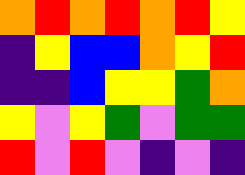[["orange", "red", "orange", "red", "orange", "red", "yellow"], ["indigo", "yellow", "blue", "blue", "orange", "yellow", "red"], ["indigo", "indigo", "blue", "yellow", "yellow", "green", "orange"], ["yellow", "violet", "yellow", "green", "violet", "green", "green"], ["red", "violet", "red", "violet", "indigo", "violet", "indigo"]]